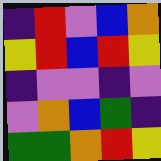[["indigo", "red", "violet", "blue", "orange"], ["yellow", "red", "blue", "red", "yellow"], ["indigo", "violet", "violet", "indigo", "violet"], ["violet", "orange", "blue", "green", "indigo"], ["green", "green", "orange", "red", "yellow"]]